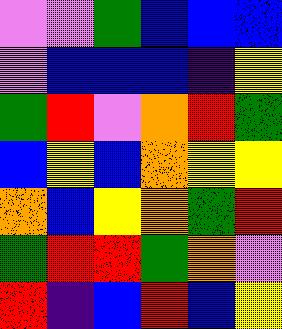[["violet", "violet", "green", "blue", "blue", "blue"], ["violet", "blue", "blue", "blue", "indigo", "yellow"], ["green", "red", "violet", "orange", "red", "green"], ["blue", "yellow", "blue", "orange", "yellow", "yellow"], ["orange", "blue", "yellow", "orange", "green", "red"], ["green", "red", "red", "green", "orange", "violet"], ["red", "indigo", "blue", "red", "blue", "yellow"]]